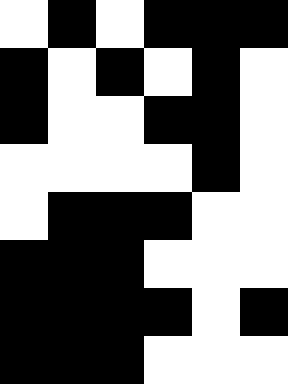[["white", "black", "white", "black", "black", "black"], ["black", "white", "black", "white", "black", "white"], ["black", "white", "white", "black", "black", "white"], ["white", "white", "white", "white", "black", "white"], ["white", "black", "black", "black", "white", "white"], ["black", "black", "black", "white", "white", "white"], ["black", "black", "black", "black", "white", "black"], ["black", "black", "black", "white", "white", "white"]]